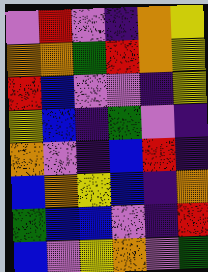[["violet", "red", "violet", "indigo", "orange", "yellow"], ["orange", "orange", "green", "red", "orange", "yellow"], ["red", "blue", "violet", "violet", "indigo", "yellow"], ["yellow", "blue", "indigo", "green", "violet", "indigo"], ["orange", "violet", "indigo", "blue", "red", "indigo"], ["blue", "orange", "yellow", "blue", "indigo", "orange"], ["green", "blue", "blue", "violet", "indigo", "red"], ["blue", "violet", "yellow", "orange", "violet", "green"]]